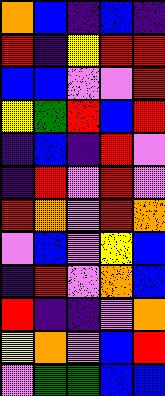[["orange", "blue", "indigo", "blue", "indigo"], ["red", "indigo", "yellow", "red", "red"], ["blue", "blue", "violet", "violet", "red"], ["yellow", "green", "red", "blue", "red"], ["indigo", "blue", "indigo", "red", "violet"], ["indigo", "red", "violet", "red", "violet"], ["red", "orange", "violet", "red", "orange"], ["violet", "blue", "violet", "yellow", "blue"], ["indigo", "red", "violet", "orange", "blue"], ["red", "indigo", "indigo", "violet", "orange"], ["yellow", "orange", "violet", "blue", "red"], ["violet", "green", "green", "blue", "blue"]]